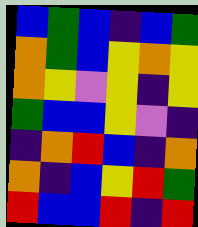[["blue", "green", "blue", "indigo", "blue", "green"], ["orange", "green", "blue", "yellow", "orange", "yellow"], ["orange", "yellow", "violet", "yellow", "indigo", "yellow"], ["green", "blue", "blue", "yellow", "violet", "indigo"], ["indigo", "orange", "red", "blue", "indigo", "orange"], ["orange", "indigo", "blue", "yellow", "red", "green"], ["red", "blue", "blue", "red", "indigo", "red"]]